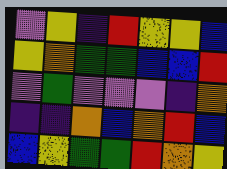[["violet", "yellow", "indigo", "red", "yellow", "yellow", "blue"], ["yellow", "orange", "green", "green", "blue", "blue", "red"], ["violet", "green", "violet", "violet", "violet", "indigo", "orange"], ["indigo", "indigo", "orange", "blue", "orange", "red", "blue"], ["blue", "yellow", "green", "green", "red", "orange", "yellow"]]